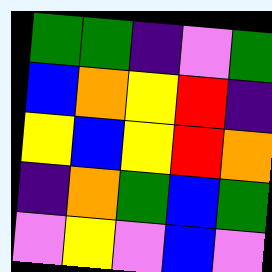[["green", "green", "indigo", "violet", "green"], ["blue", "orange", "yellow", "red", "indigo"], ["yellow", "blue", "yellow", "red", "orange"], ["indigo", "orange", "green", "blue", "green"], ["violet", "yellow", "violet", "blue", "violet"]]